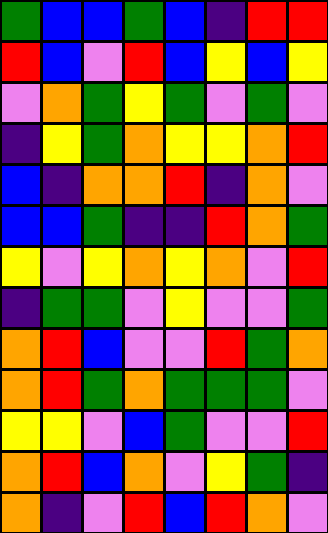[["green", "blue", "blue", "green", "blue", "indigo", "red", "red"], ["red", "blue", "violet", "red", "blue", "yellow", "blue", "yellow"], ["violet", "orange", "green", "yellow", "green", "violet", "green", "violet"], ["indigo", "yellow", "green", "orange", "yellow", "yellow", "orange", "red"], ["blue", "indigo", "orange", "orange", "red", "indigo", "orange", "violet"], ["blue", "blue", "green", "indigo", "indigo", "red", "orange", "green"], ["yellow", "violet", "yellow", "orange", "yellow", "orange", "violet", "red"], ["indigo", "green", "green", "violet", "yellow", "violet", "violet", "green"], ["orange", "red", "blue", "violet", "violet", "red", "green", "orange"], ["orange", "red", "green", "orange", "green", "green", "green", "violet"], ["yellow", "yellow", "violet", "blue", "green", "violet", "violet", "red"], ["orange", "red", "blue", "orange", "violet", "yellow", "green", "indigo"], ["orange", "indigo", "violet", "red", "blue", "red", "orange", "violet"]]